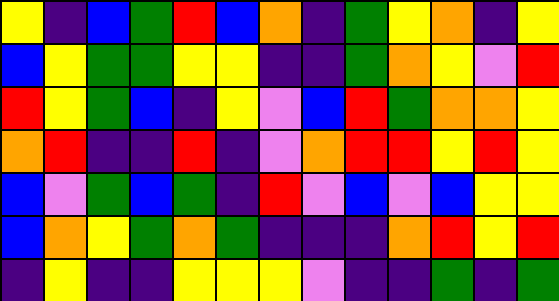[["yellow", "indigo", "blue", "green", "red", "blue", "orange", "indigo", "green", "yellow", "orange", "indigo", "yellow"], ["blue", "yellow", "green", "green", "yellow", "yellow", "indigo", "indigo", "green", "orange", "yellow", "violet", "red"], ["red", "yellow", "green", "blue", "indigo", "yellow", "violet", "blue", "red", "green", "orange", "orange", "yellow"], ["orange", "red", "indigo", "indigo", "red", "indigo", "violet", "orange", "red", "red", "yellow", "red", "yellow"], ["blue", "violet", "green", "blue", "green", "indigo", "red", "violet", "blue", "violet", "blue", "yellow", "yellow"], ["blue", "orange", "yellow", "green", "orange", "green", "indigo", "indigo", "indigo", "orange", "red", "yellow", "red"], ["indigo", "yellow", "indigo", "indigo", "yellow", "yellow", "yellow", "violet", "indigo", "indigo", "green", "indigo", "green"]]